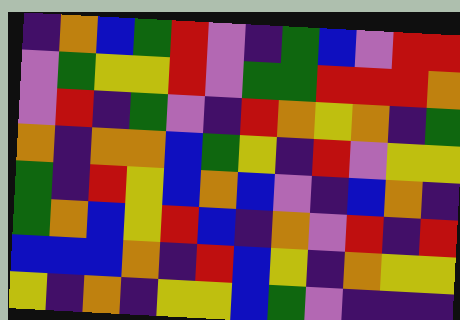[["indigo", "orange", "blue", "green", "red", "violet", "indigo", "green", "blue", "violet", "red", "red"], ["violet", "green", "yellow", "yellow", "red", "violet", "green", "green", "red", "red", "red", "orange"], ["violet", "red", "indigo", "green", "violet", "indigo", "red", "orange", "yellow", "orange", "indigo", "green"], ["orange", "indigo", "orange", "orange", "blue", "green", "yellow", "indigo", "red", "violet", "yellow", "yellow"], ["green", "indigo", "red", "yellow", "blue", "orange", "blue", "violet", "indigo", "blue", "orange", "indigo"], ["green", "orange", "blue", "yellow", "red", "blue", "indigo", "orange", "violet", "red", "indigo", "red"], ["blue", "blue", "blue", "orange", "indigo", "red", "blue", "yellow", "indigo", "orange", "yellow", "yellow"], ["yellow", "indigo", "orange", "indigo", "yellow", "yellow", "blue", "green", "violet", "indigo", "indigo", "indigo"]]